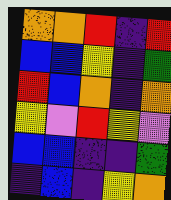[["orange", "orange", "red", "indigo", "red"], ["blue", "blue", "yellow", "indigo", "green"], ["red", "blue", "orange", "indigo", "orange"], ["yellow", "violet", "red", "yellow", "violet"], ["blue", "blue", "indigo", "indigo", "green"], ["indigo", "blue", "indigo", "yellow", "orange"]]